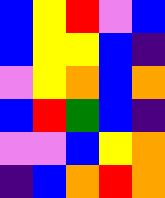[["blue", "yellow", "red", "violet", "blue"], ["blue", "yellow", "yellow", "blue", "indigo"], ["violet", "yellow", "orange", "blue", "orange"], ["blue", "red", "green", "blue", "indigo"], ["violet", "violet", "blue", "yellow", "orange"], ["indigo", "blue", "orange", "red", "orange"]]